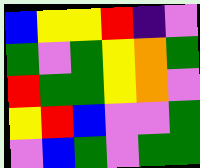[["blue", "yellow", "yellow", "red", "indigo", "violet"], ["green", "violet", "green", "yellow", "orange", "green"], ["red", "green", "green", "yellow", "orange", "violet"], ["yellow", "red", "blue", "violet", "violet", "green"], ["violet", "blue", "green", "violet", "green", "green"]]